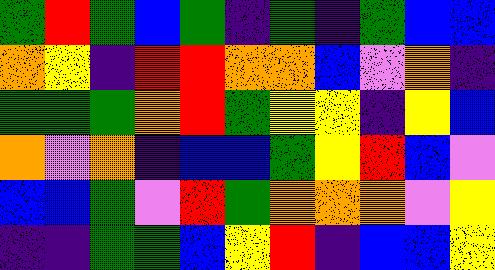[["green", "red", "green", "blue", "green", "indigo", "green", "indigo", "green", "blue", "blue"], ["orange", "yellow", "indigo", "red", "red", "orange", "orange", "blue", "violet", "orange", "indigo"], ["green", "green", "green", "orange", "red", "green", "yellow", "yellow", "indigo", "yellow", "blue"], ["orange", "violet", "orange", "indigo", "blue", "blue", "green", "yellow", "red", "blue", "violet"], ["blue", "blue", "green", "violet", "red", "green", "orange", "orange", "orange", "violet", "yellow"], ["indigo", "indigo", "green", "green", "blue", "yellow", "red", "indigo", "blue", "blue", "yellow"]]